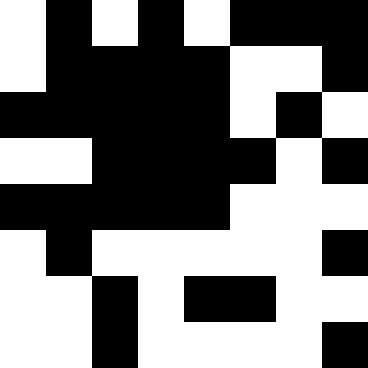[["white", "black", "white", "black", "white", "black", "black", "black"], ["white", "black", "black", "black", "black", "white", "white", "black"], ["black", "black", "black", "black", "black", "white", "black", "white"], ["white", "white", "black", "black", "black", "black", "white", "black"], ["black", "black", "black", "black", "black", "white", "white", "white"], ["white", "black", "white", "white", "white", "white", "white", "black"], ["white", "white", "black", "white", "black", "black", "white", "white"], ["white", "white", "black", "white", "white", "white", "white", "black"]]